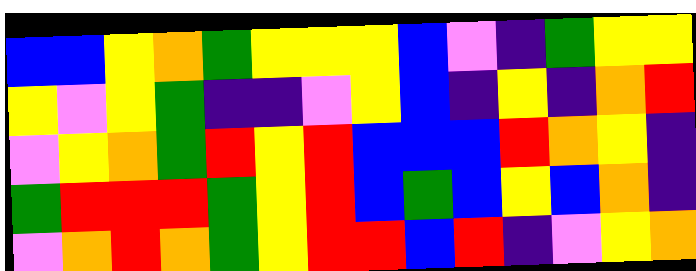[["blue", "blue", "yellow", "orange", "green", "yellow", "yellow", "yellow", "blue", "violet", "indigo", "green", "yellow", "yellow"], ["yellow", "violet", "yellow", "green", "indigo", "indigo", "violet", "yellow", "blue", "indigo", "yellow", "indigo", "orange", "red"], ["violet", "yellow", "orange", "green", "red", "yellow", "red", "blue", "blue", "blue", "red", "orange", "yellow", "indigo"], ["green", "red", "red", "red", "green", "yellow", "red", "blue", "green", "blue", "yellow", "blue", "orange", "indigo"], ["violet", "orange", "red", "orange", "green", "yellow", "red", "red", "blue", "red", "indigo", "violet", "yellow", "orange"]]